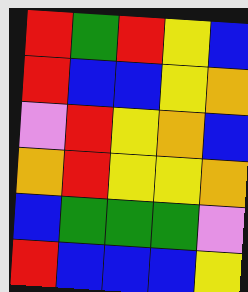[["red", "green", "red", "yellow", "blue"], ["red", "blue", "blue", "yellow", "orange"], ["violet", "red", "yellow", "orange", "blue"], ["orange", "red", "yellow", "yellow", "orange"], ["blue", "green", "green", "green", "violet"], ["red", "blue", "blue", "blue", "yellow"]]